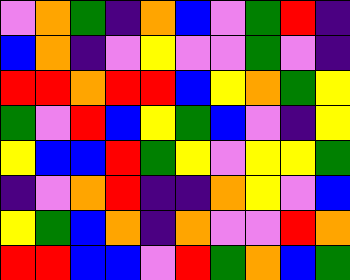[["violet", "orange", "green", "indigo", "orange", "blue", "violet", "green", "red", "indigo"], ["blue", "orange", "indigo", "violet", "yellow", "violet", "violet", "green", "violet", "indigo"], ["red", "red", "orange", "red", "red", "blue", "yellow", "orange", "green", "yellow"], ["green", "violet", "red", "blue", "yellow", "green", "blue", "violet", "indigo", "yellow"], ["yellow", "blue", "blue", "red", "green", "yellow", "violet", "yellow", "yellow", "green"], ["indigo", "violet", "orange", "red", "indigo", "indigo", "orange", "yellow", "violet", "blue"], ["yellow", "green", "blue", "orange", "indigo", "orange", "violet", "violet", "red", "orange"], ["red", "red", "blue", "blue", "violet", "red", "green", "orange", "blue", "green"]]